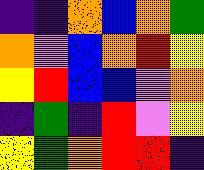[["indigo", "indigo", "orange", "blue", "orange", "green"], ["orange", "violet", "blue", "orange", "red", "yellow"], ["yellow", "red", "blue", "blue", "violet", "orange"], ["indigo", "green", "indigo", "red", "violet", "yellow"], ["yellow", "green", "orange", "red", "red", "indigo"]]